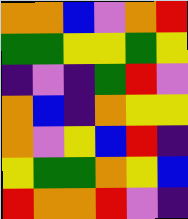[["orange", "orange", "blue", "violet", "orange", "red"], ["green", "green", "yellow", "yellow", "green", "yellow"], ["indigo", "violet", "indigo", "green", "red", "violet"], ["orange", "blue", "indigo", "orange", "yellow", "yellow"], ["orange", "violet", "yellow", "blue", "red", "indigo"], ["yellow", "green", "green", "orange", "yellow", "blue"], ["red", "orange", "orange", "red", "violet", "indigo"]]